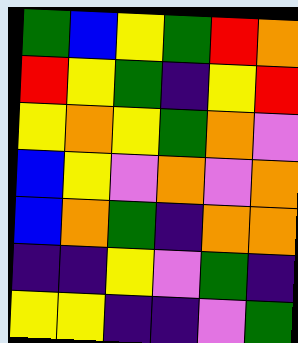[["green", "blue", "yellow", "green", "red", "orange"], ["red", "yellow", "green", "indigo", "yellow", "red"], ["yellow", "orange", "yellow", "green", "orange", "violet"], ["blue", "yellow", "violet", "orange", "violet", "orange"], ["blue", "orange", "green", "indigo", "orange", "orange"], ["indigo", "indigo", "yellow", "violet", "green", "indigo"], ["yellow", "yellow", "indigo", "indigo", "violet", "green"]]